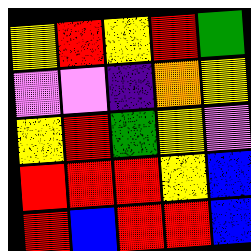[["yellow", "red", "yellow", "red", "green"], ["violet", "violet", "indigo", "orange", "yellow"], ["yellow", "red", "green", "yellow", "violet"], ["red", "red", "red", "yellow", "blue"], ["red", "blue", "red", "red", "blue"]]